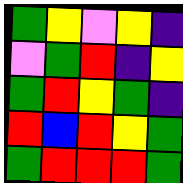[["green", "yellow", "violet", "yellow", "indigo"], ["violet", "green", "red", "indigo", "yellow"], ["green", "red", "yellow", "green", "indigo"], ["red", "blue", "red", "yellow", "green"], ["green", "red", "red", "red", "green"]]